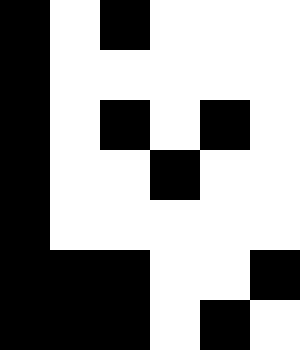[["black", "white", "black", "white", "white", "white"], ["black", "white", "white", "white", "white", "white"], ["black", "white", "black", "white", "black", "white"], ["black", "white", "white", "black", "white", "white"], ["black", "white", "white", "white", "white", "white"], ["black", "black", "black", "white", "white", "black"], ["black", "black", "black", "white", "black", "white"]]